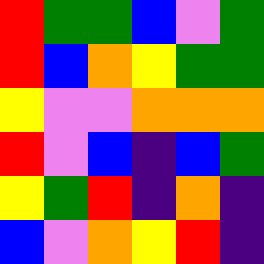[["red", "green", "green", "blue", "violet", "green"], ["red", "blue", "orange", "yellow", "green", "green"], ["yellow", "violet", "violet", "orange", "orange", "orange"], ["red", "violet", "blue", "indigo", "blue", "green"], ["yellow", "green", "red", "indigo", "orange", "indigo"], ["blue", "violet", "orange", "yellow", "red", "indigo"]]